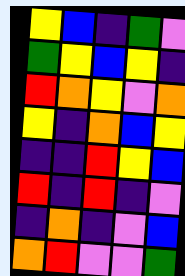[["yellow", "blue", "indigo", "green", "violet"], ["green", "yellow", "blue", "yellow", "indigo"], ["red", "orange", "yellow", "violet", "orange"], ["yellow", "indigo", "orange", "blue", "yellow"], ["indigo", "indigo", "red", "yellow", "blue"], ["red", "indigo", "red", "indigo", "violet"], ["indigo", "orange", "indigo", "violet", "blue"], ["orange", "red", "violet", "violet", "green"]]